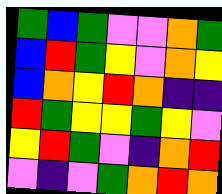[["green", "blue", "green", "violet", "violet", "orange", "green"], ["blue", "red", "green", "yellow", "violet", "orange", "yellow"], ["blue", "orange", "yellow", "red", "orange", "indigo", "indigo"], ["red", "green", "yellow", "yellow", "green", "yellow", "violet"], ["yellow", "red", "green", "violet", "indigo", "orange", "red"], ["violet", "indigo", "violet", "green", "orange", "red", "orange"]]